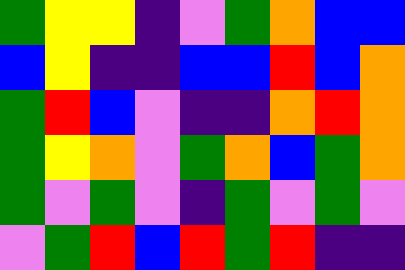[["green", "yellow", "yellow", "indigo", "violet", "green", "orange", "blue", "blue"], ["blue", "yellow", "indigo", "indigo", "blue", "blue", "red", "blue", "orange"], ["green", "red", "blue", "violet", "indigo", "indigo", "orange", "red", "orange"], ["green", "yellow", "orange", "violet", "green", "orange", "blue", "green", "orange"], ["green", "violet", "green", "violet", "indigo", "green", "violet", "green", "violet"], ["violet", "green", "red", "blue", "red", "green", "red", "indigo", "indigo"]]